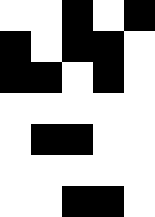[["white", "white", "black", "white", "black"], ["black", "white", "black", "black", "white"], ["black", "black", "white", "black", "white"], ["white", "white", "white", "white", "white"], ["white", "black", "black", "white", "white"], ["white", "white", "white", "white", "white"], ["white", "white", "black", "black", "white"]]